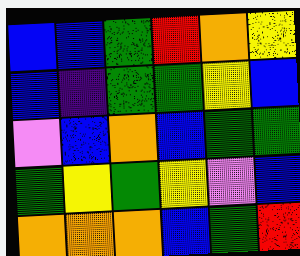[["blue", "blue", "green", "red", "orange", "yellow"], ["blue", "indigo", "green", "green", "yellow", "blue"], ["violet", "blue", "orange", "blue", "green", "green"], ["green", "yellow", "green", "yellow", "violet", "blue"], ["orange", "orange", "orange", "blue", "green", "red"]]